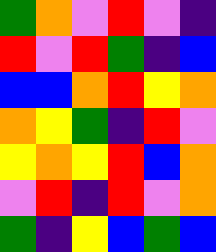[["green", "orange", "violet", "red", "violet", "indigo"], ["red", "violet", "red", "green", "indigo", "blue"], ["blue", "blue", "orange", "red", "yellow", "orange"], ["orange", "yellow", "green", "indigo", "red", "violet"], ["yellow", "orange", "yellow", "red", "blue", "orange"], ["violet", "red", "indigo", "red", "violet", "orange"], ["green", "indigo", "yellow", "blue", "green", "blue"]]